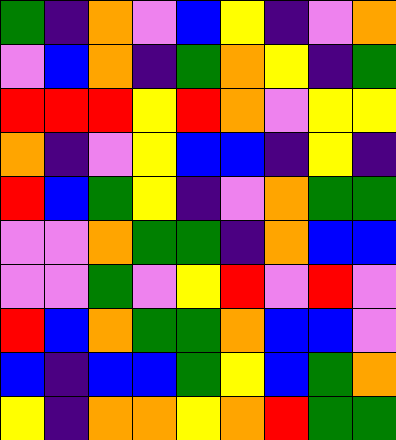[["green", "indigo", "orange", "violet", "blue", "yellow", "indigo", "violet", "orange"], ["violet", "blue", "orange", "indigo", "green", "orange", "yellow", "indigo", "green"], ["red", "red", "red", "yellow", "red", "orange", "violet", "yellow", "yellow"], ["orange", "indigo", "violet", "yellow", "blue", "blue", "indigo", "yellow", "indigo"], ["red", "blue", "green", "yellow", "indigo", "violet", "orange", "green", "green"], ["violet", "violet", "orange", "green", "green", "indigo", "orange", "blue", "blue"], ["violet", "violet", "green", "violet", "yellow", "red", "violet", "red", "violet"], ["red", "blue", "orange", "green", "green", "orange", "blue", "blue", "violet"], ["blue", "indigo", "blue", "blue", "green", "yellow", "blue", "green", "orange"], ["yellow", "indigo", "orange", "orange", "yellow", "orange", "red", "green", "green"]]